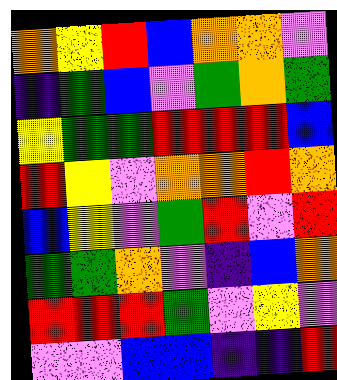[["orange", "yellow", "red", "blue", "orange", "orange", "violet"], ["indigo", "green", "blue", "violet", "green", "orange", "green"], ["yellow", "green", "green", "red", "red", "red", "blue"], ["red", "yellow", "violet", "orange", "orange", "red", "orange"], ["blue", "yellow", "violet", "green", "red", "violet", "red"], ["green", "green", "orange", "violet", "indigo", "blue", "orange"], ["red", "red", "red", "green", "violet", "yellow", "violet"], ["violet", "violet", "blue", "blue", "indigo", "indigo", "red"]]